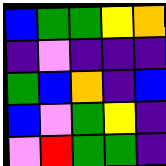[["blue", "green", "green", "yellow", "orange"], ["indigo", "violet", "indigo", "indigo", "indigo"], ["green", "blue", "orange", "indigo", "blue"], ["blue", "violet", "green", "yellow", "indigo"], ["violet", "red", "green", "green", "indigo"]]